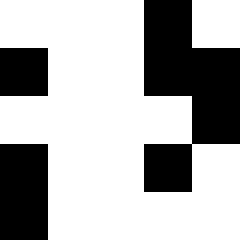[["white", "white", "white", "black", "white"], ["black", "white", "white", "black", "black"], ["white", "white", "white", "white", "black"], ["black", "white", "white", "black", "white"], ["black", "white", "white", "white", "white"]]